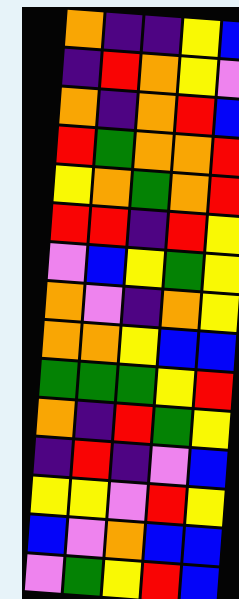[["orange", "indigo", "indigo", "yellow", "blue"], ["indigo", "red", "orange", "yellow", "violet"], ["orange", "indigo", "orange", "red", "blue"], ["red", "green", "orange", "orange", "red"], ["yellow", "orange", "green", "orange", "red"], ["red", "red", "indigo", "red", "yellow"], ["violet", "blue", "yellow", "green", "yellow"], ["orange", "violet", "indigo", "orange", "yellow"], ["orange", "orange", "yellow", "blue", "blue"], ["green", "green", "green", "yellow", "red"], ["orange", "indigo", "red", "green", "yellow"], ["indigo", "red", "indigo", "violet", "blue"], ["yellow", "yellow", "violet", "red", "yellow"], ["blue", "violet", "orange", "blue", "blue"], ["violet", "green", "yellow", "red", "blue"]]